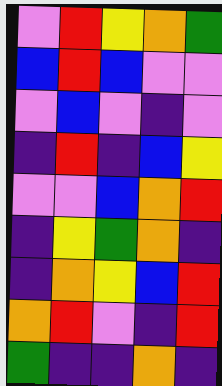[["violet", "red", "yellow", "orange", "green"], ["blue", "red", "blue", "violet", "violet"], ["violet", "blue", "violet", "indigo", "violet"], ["indigo", "red", "indigo", "blue", "yellow"], ["violet", "violet", "blue", "orange", "red"], ["indigo", "yellow", "green", "orange", "indigo"], ["indigo", "orange", "yellow", "blue", "red"], ["orange", "red", "violet", "indigo", "red"], ["green", "indigo", "indigo", "orange", "indigo"]]